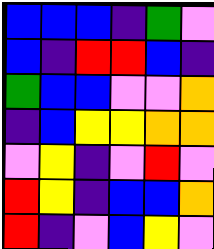[["blue", "blue", "blue", "indigo", "green", "violet"], ["blue", "indigo", "red", "red", "blue", "indigo"], ["green", "blue", "blue", "violet", "violet", "orange"], ["indigo", "blue", "yellow", "yellow", "orange", "orange"], ["violet", "yellow", "indigo", "violet", "red", "violet"], ["red", "yellow", "indigo", "blue", "blue", "orange"], ["red", "indigo", "violet", "blue", "yellow", "violet"]]